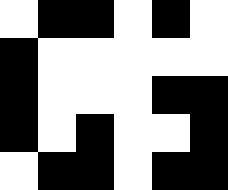[["white", "black", "black", "white", "black", "white"], ["black", "white", "white", "white", "white", "white"], ["black", "white", "white", "white", "black", "black"], ["black", "white", "black", "white", "white", "black"], ["white", "black", "black", "white", "black", "black"]]